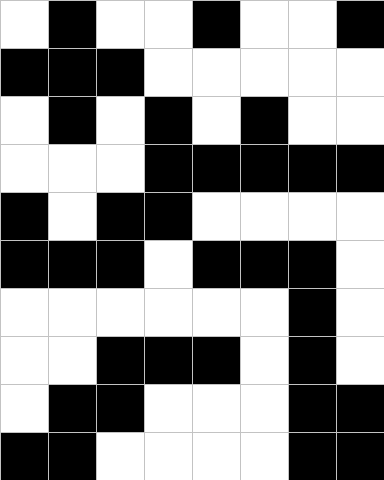[["white", "black", "white", "white", "black", "white", "white", "black"], ["black", "black", "black", "white", "white", "white", "white", "white"], ["white", "black", "white", "black", "white", "black", "white", "white"], ["white", "white", "white", "black", "black", "black", "black", "black"], ["black", "white", "black", "black", "white", "white", "white", "white"], ["black", "black", "black", "white", "black", "black", "black", "white"], ["white", "white", "white", "white", "white", "white", "black", "white"], ["white", "white", "black", "black", "black", "white", "black", "white"], ["white", "black", "black", "white", "white", "white", "black", "black"], ["black", "black", "white", "white", "white", "white", "black", "black"]]